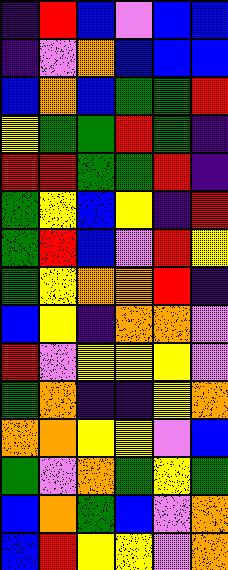[["indigo", "red", "blue", "violet", "blue", "blue"], ["indigo", "violet", "orange", "blue", "blue", "blue"], ["blue", "orange", "blue", "green", "green", "red"], ["yellow", "green", "green", "red", "green", "indigo"], ["red", "red", "green", "green", "red", "indigo"], ["green", "yellow", "blue", "yellow", "indigo", "red"], ["green", "red", "blue", "violet", "red", "yellow"], ["green", "yellow", "orange", "orange", "red", "indigo"], ["blue", "yellow", "indigo", "orange", "orange", "violet"], ["red", "violet", "yellow", "yellow", "yellow", "violet"], ["green", "orange", "indigo", "indigo", "yellow", "orange"], ["orange", "orange", "yellow", "yellow", "violet", "blue"], ["green", "violet", "orange", "green", "yellow", "green"], ["blue", "orange", "green", "blue", "violet", "orange"], ["blue", "red", "yellow", "yellow", "violet", "orange"]]